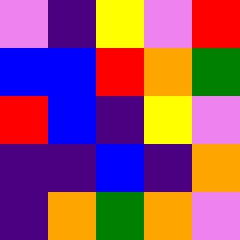[["violet", "indigo", "yellow", "violet", "red"], ["blue", "blue", "red", "orange", "green"], ["red", "blue", "indigo", "yellow", "violet"], ["indigo", "indigo", "blue", "indigo", "orange"], ["indigo", "orange", "green", "orange", "violet"]]